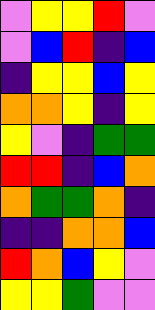[["violet", "yellow", "yellow", "red", "violet"], ["violet", "blue", "red", "indigo", "blue"], ["indigo", "yellow", "yellow", "blue", "yellow"], ["orange", "orange", "yellow", "indigo", "yellow"], ["yellow", "violet", "indigo", "green", "green"], ["red", "red", "indigo", "blue", "orange"], ["orange", "green", "green", "orange", "indigo"], ["indigo", "indigo", "orange", "orange", "blue"], ["red", "orange", "blue", "yellow", "violet"], ["yellow", "yellow", "green", "violet", "violet"]]